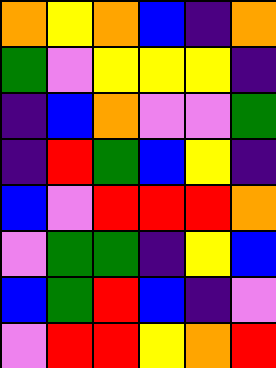[["orange", "yellow", "orange", "blue", "indigo", "orange"], ["green", "violet", "yellow", "yellow", "yellow", "indigo"], ["indigo", "blue", "orange", "violet", "violet", "green"], ["indigo", "red", "green", "blue", "yellow", "indigo"], ["blue", "violet", "red", "red", "red", "orange"], ["violet", "green", "green", "indigo", "yellow", "blue"], ["blue", "green", "red", "blue", "indigo", "violet"], ["violet", "red", "red", "yellow", "orange", "red"]]